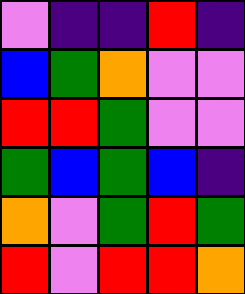[["violet", "indigo", "indigo", "red", "indigo"], ["blue", "green", "orange", "violet", "violet"], ["red", "red", "green", "violet", "violet"], ["green", "blue", "green", "blue", "indigo"], ["orange", "violet", "green", "red", "green"], ["red", "violet", "red", "red", "orange"]]